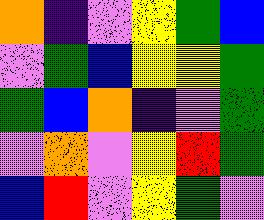[["orange", "indigo", "violet", "yellow", "green", "blue"], ["violet", "green", "blue", "yellow", "yellow", "green"], ["green", "blue", "orange", "indigo", "violet", "green"], ["violet", "orange", "violet", "yellow", "red", "green"], ["blue", "red", "violet", "yellow", "green", "violet"]]